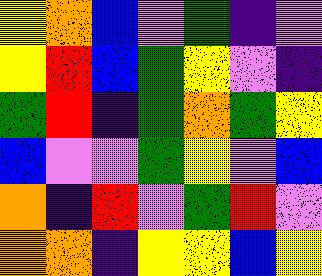[["yellow", "orange", "blue", "violet", "green", "indigo", "violet"], ["yellow", "red", "blue", "green", "yellow", "violet", "indigo"], ["green", "red", "indigo", "green", "orange", "green", "yellow"], ["blue", "violet", "violet", "green", "yellow", "violet", "blue"], ["orange", "indigo", "red", "violet", "green", "red", "violet"], ["orange", "orange", "indigo", "yellow", "yellow", "blue", "yellow"]]